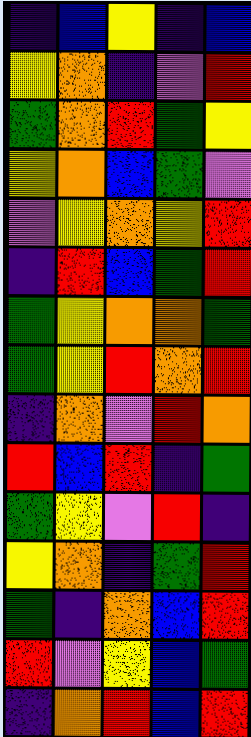[["indigo", "blue", "yellow", "indigo", "blue"], ["yellow", "orange", "indigo", "violet", "red"], ["green", "orange", "red", "green", "yellow"], ["yellow", "orange", "blue", "green", "violet"], ["violet", "yellow", "orange", "yellow", "red"], ["indigo", "red", "blue", "green", "red"], ["green", "yellow", "orange", "orange", "green"], ["green", "yellow", "red", "orange", "red"], ["indigo", "orange", "violet", "red", "orange"], ["red", "blue", "red", "indigo", "green"], ["green", "yellow", "violet", "red", "indigo"], ["yellow", "orange", "indigo", "green", "red"], ["green", "indigo", "orange", "blue", "red"], ["red", "violet", "yellow", "blue", "green"], ["indigo", "orange", "red", "blue", "red"]]